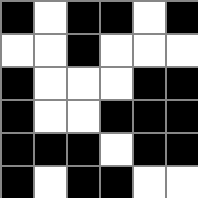[["black", "white", "black", "black", "white", "black"], ["white", "white", "black", "white", "white", "white"], ["black", "white", "white", "white", "black", "black"], ["black", "white", "white", "black", "black", "black"], ["black", "black", "black", "white", "black", "black"], ["black", "white", "black", "black", "white", "white"]]